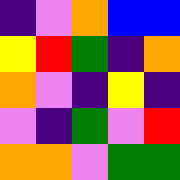[["indigo", "violet", "orange", "blue", "blue"], ["yellow", "red", "green", "indigo", "orange"], ["orange", "violet", "indigo", "yellow", "indigo"], ["violet", "indigo", "green", "violet", "red"], ["orange", "orange", "violet", "green", "green"]]